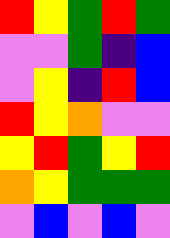[["red", "yellow", "green", "red", "green"], ["violet", "violet", "green", "indigo", "blue"], ["violet", "yellow", "indigo", "red", "blue"], ["red", "yellow", "orange", "violet", "violet"], ["yellow", "red", "green", "yellow", "red"], ["orange", "yellow", "green", "green", "green"], ["violet", "blue", "violet", "blue", "violet"]]